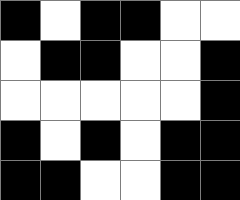[["black", "white", "black", "black", "white", "white"], ["white", "black", "black", "white", "white", "black"], ["white", "white", "white", "white", "white", "black"], ["black", "white", "black", "white", "black", "black"], ["black", "black", "white", "white", "black", "black"]]